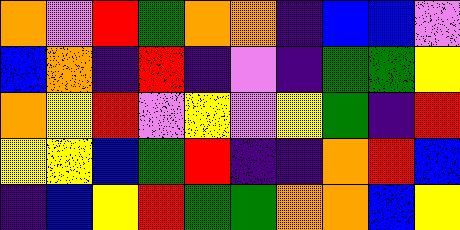[["orange", "violet", "red", "green", "orange", "orange", "indigo", "blue", "blue", "violet"], ["blue", "orange", "indigo", "red", "indigo", "violet", "indigo", "green", "green", "yellow"], ["orange", "yellow", "red", "violet", "yellow", "violet", "yellow", "green", "indigo", "red"], ["yellow", "yellow", "blue", "green", "red", "indigo", "indigo", "orange", "red", "blue"], ["indigo", "blue", "yellow", "red", "green", "green", "orange", "orange", "blue", "yellow"]]